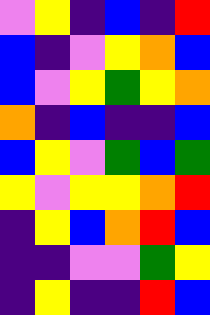[["violet", "yellow", "indigo", "blue", "indigo", "red"], ["blue", "indigo", "violet", "yellow", "orange", "blue"], ["blue", "violet", "yellow", "green", "yellow", "orange"], ["orange", "indigo", "blue", "indigo", "indigo", "blue"], ["blue", "yellow", "violet", "green", "blue", "green"], ["yellow", "violet", "yellow", "yellow", "orange", "red"], ["indigo", "yellow", "blue", "orange", "red", "blue"], ["indigo", "indigo", "violet", "violet", "green", "yellow"], ["indigo", "yellow", "indigo", "indigo", "red", "blue"]]